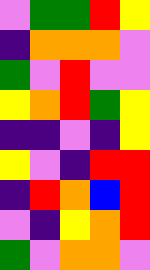[["violet", "green", "green", "red", "yellow"], ["indigo", "orange", "orange", "orange", "violet"], ["green", "violet", "red", "violet", "violet"], ["yellow", "orange", "red", "green", "yellow"], ["indigo", "indigo", "violet", "indigo", "yellow"], ["yellow", "violet", "indigo", "red", "red"], ["indigo", "red", "orange", "blue", "red"], ["violet", "indigo", "yellow", "orange", "red"], ["green", "violet", "orange", "orange", "violet"]]